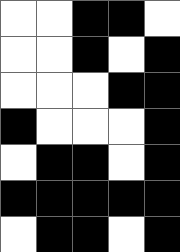[["white", "white", "black", "black", "white"], ["white", "white", "black", "white", "black"], ["white", "white", "white", "black", "black"], ["black", "white", "white", "white", "black"], ["white", "black", "black", "white", "black"], ["black", "black", "black", "black", "black"], ["white", "black", "black", "white", "black"]]